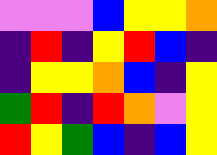[["violet", "violet", "violet", "blue", "yellow", "yellow", "orange"], ["indigo", "red", "indigo", "yellow", "red", "blue", "indigo"], ["indigo", "yellow", "yellow", "orange", "blue", "indigo", "yellow"], ["green", "red", "indigo", "red", "orange", "violet", "yellow"], ["red", "yellow", "green", "blue", "indigo", "blue", "yellow"]]